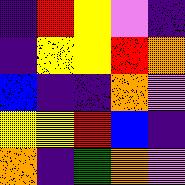[["indigo", "red", "yellow", "violet", "indigo"], ["indigo", "yellow", "yellow", "red", "orange"], ["blue", "indigo", "indigo", "orange", "violet"], ["yellow", "yellow", "red", "blue", "indigo"], ["orange", "indigo", "green", "orange", "violet"]]